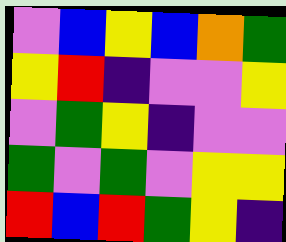[["violet", "blue", "yellow", "blue", "orange", "green"], ["yellow", "red", "indigo", "violet", "violet", "yellow"], ["violet", "green", "yellow", "indigo", "violet", "violet"], ["green", "violet", "green", "violet", "yellow", "yellow"], ["red", "blue", "red", "green", "yellow", "indigo"]]